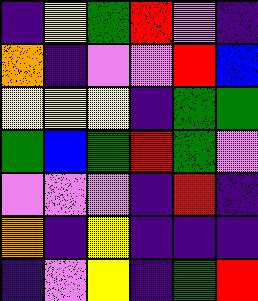[["indigo", "yellow", "green", "red", "violet", "indigo"], ["orange", "indigo", "violet", "violet", "red", "blue"], ["yellow", "yellow", "yellow", "indigo", "green", "green"], ["green", "blue", "green", "red", "green", "violet"], ["violet", "violet", "violet", "indigo", "red", "indigo"], ["orange", "indigo", "yellow", "indigo", "indigo", "indigo"], ["indigo", "violet", "yellow", "indigo", "green", "red"]]